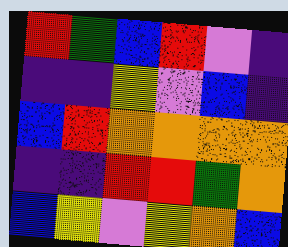[["red", "green", "blue", "red", "violet", "indigo"], ["indigo", "indigo", "yellow", "violet", "blue", "indigo"], ["blue", "red", "orange", "orange", "orange", "orange"], ["indigo", "indigo", "red", "red", "green", "orange"], ["blue", "yellow", "violet", "yellow", "orange", "blue"]]